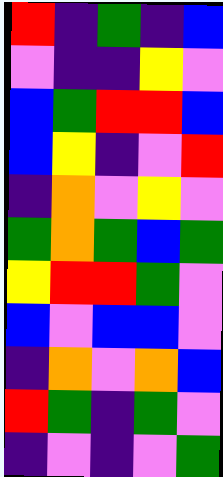[["red", "indigo", "green", "indigo", "blue"], ["violet", "indigo", "indigo", "yellow", "violet"], ["blue", "green", "red", "red", "blue"], ["blue", "yellow", "indigo", "violet", "red"], ["indigo", "orange", "violet", "yellow", "violet"], ["green", "orange", "green", "blue", "green"], ["yellow", "red", "red", "green", "violet"], ["blue", "violet", "blue", "blue", "violet"], ["indigo", "orange", "violet", "orange", "blue"], ["red", "green", "indigo", "green", "violet"], ["indigo", "violet", "indigo", "violet", "green"]]